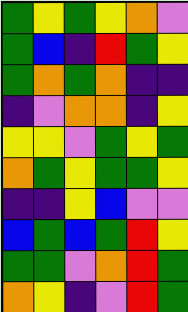[["green", "yellow", "green", "yellow", "orange", "violet"], ["green", "blue", "indigo", "red", "green", "yellow"], ["green", "orange", "green", "orange", "indigo", "indigo"], ["indigo", "violet", "orange", "orange", "indigo", "yellow"], ["yellow", "yellow", "violet", "green", "yellow", "green"], ["orange", "green", "yellow", "green", "green", "yellow"], ["indigo", "indigo", "yellow", "blue", "violet", "violet"], ["blue", "green", "blue", "green", "red", "yellow"], ["green", "green", "violet", "orange", "red", "green"], ["orange", "yellow", "indigo", "violet", "red", "green"]]